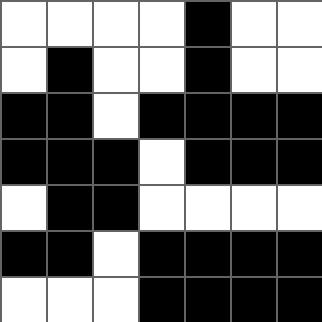[["white", "white", "white", "white", "black", "white", "white"], ["white", "black", "white", "white", "black", "white", "white"], ["black", "black", "white", "black", "black", "black", "black"], ["black", "black", "black", "white", "black", "black", "black"], ["white", "black", "black", "white", "white", "white", "white"], ["black", "black", "white", "black", "black", "black", "black"], ["white", "white", "white", "black", "black", "black", "black"]]